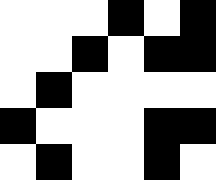[["white", "white", "white", "black", "white", "black"], ["white", "white", "black", "white", "black", "black"], ["white", "black", "white", "white", "white", "white"], ["black", "white", "white", "white", "black", "black"], ["white", "black", "white", "white", "black", "white"]]